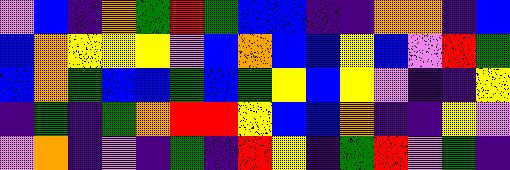[["violet", "blue", "indigo", "orange", "green", "red", "green", "blue", "blue", "indigo", "indigo", "orange", "orange", "indigo", "blue"], ["blue", "orange", "yellow", "yellow", "yellow", "violet", "blue", "orange", "blue", "blue", "yellow", "blue", "violet", "red", "green"], ["blue", "orange", "green", "blue", "blue", "green", "blue", "green", "yellow", "blue", "yellow", "violet", "indigo", "indigo", "yellow"], ["indigo", "green", "indigo", "green", "orange", "red", "red", "yellow", "blue", "blue", "orange", "indigo", "indigo", "yellow", "violet"], ["violet", "orange", "indigo", "violet", "indigo", "green", "indigo", "red", "yellow", "indigo", "green", "red", "violet", "green", "indigo"]]